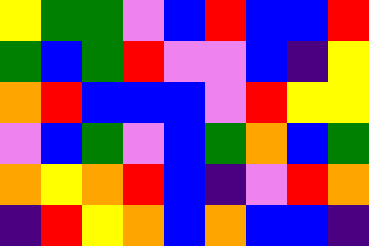[["yellow", "green", "green", "violet", "blue", "red", "blue", "blue", "red"], ["green", "blue", "green", "red", "violet", "violet", "blue", "indigo", "yellow"], ["orange", "red", "blue", "blue", "blue", "violet", "red", "yellow", "yellow"], ["violet", "blue", "green", "violet", "blue", "green", "orange", "blue", "green"], ["orange", "yellow", "orange", "red", "blue", "indigo", "violet", "red", "orange"], ["indigo", "red", "yellow", "orange", "blue", "orange", "blue", "blue", "indigo"]]